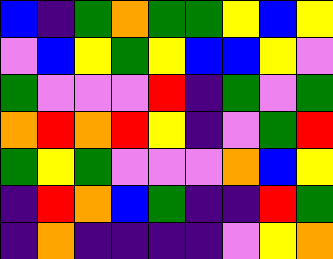[["blue", "indigo", "green", "orange", "green", "green", "yellow", "blue", "yellow"], ["violet", "blue", "yellow", "green", "yellow", "blue", "blue", "yellow", "violet"], ["green", "violet", "violet", "violet", "red", "indigo", "green", "violet", "green"], ["orange", "red", "orange", "red", "yellow", "indigo", "violet", "green", "red"], ["green", "yellow", "green", "violet", "violet", "violet", "orange", "blue", "yellow"], ["indigo", "red", "orange", "blue", "green", "indigo", "indigo", "red", "green"], ["indigo", "orange", "indigo", "indigo", "indigo", "indigo", "violet", "yellow", "orange"]]